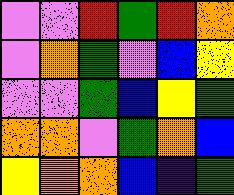[["violet", "violet", "red", "green", "red", "orange"], ["violet", "orange", "green", "violet", "blue", "yellow"], ["violet", "violet", "green", "blue", "yellow", "green"], ["orange", "orange", "violet", "green", "orange", "blue"], ["yellow", "orange", "orange", "blue", "indigo", "green"]]